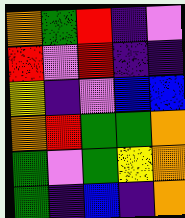[["orange", "green", "red", "indigo", "violet"], ["red", "violet", "red", "indigo", "indigo"], ["yellow", "indigo", "violet", "blue", "blue"], ["orange", "red", "green", "green", "orange"], ["green", "violet", "green", "yellow", "orange"], ["green", "indigo", "blue", "indigo", "orange"]]